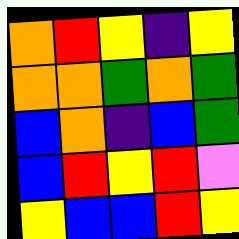[["orange", "red", "yellow", "indigo", "yellow"], ["orange", "orange", "green", "orange", "green"], ["blue", "orange", "indigo", "blue", "green"], ["blue", "red", "yellow", "red", "violet"], ["yellow", "blue", "blue", "red", "yellow"]]